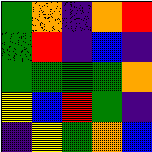[["green", "orange", "indigo", "orange", "red"], ["green", "red", "indigo", "blue", "indigo"], ["green", "green", "green", "green", "orange"], ["yellow", "blue", "red", "green", "indigo"], ["indigo", "yellow", "green", "orange", "blue"]]